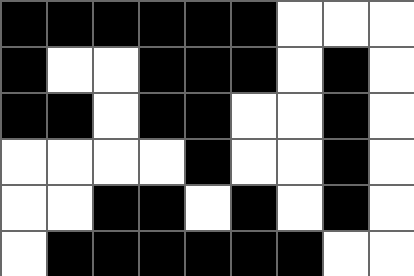[["black", "black", "black", "black", "black", "black", "white", "white", "white"], ["black", "white", "white", "black", "black", "black", "white", "black", "white"], ["black", "black", "white", "black", "black", "white", "white", "black", "white"], ["white", "white", "white", "white", "black", "white", "white", "black", "white"], ["white", "white", "black", "black", "white", "black", "white", "black", "white"], ["white", "black", "black", "black", "black", "black", "black", "white", "white"]]